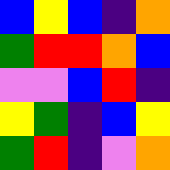[["blue", "yellow", "blue", "indigo", "orange"], ["green", "red", "red", "orange", "blue"], ["violet", "violet", "blue", "red", "indigo"], ["yellow", "green", "indigo", "blue", "yellow"], ["green", "red", "indigo", "violet", "orange"]]